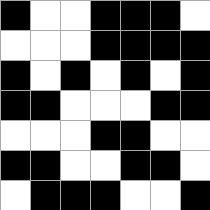[["black", "white", "white", "black", "black", "black", "white"], ["white", "white", "white", "black", "black", "black", "black"], ["black", "white", "black", "white", "black", "white", "black"], ["black", "black", "white", "white", "white", "black", "black"], ["white", "white", "white", "black", "black", "white", "white"], ["black", "black", "white", "white", "black", "black", "white"], ["white", "black", "black", "black", "white", "white", "black"]]